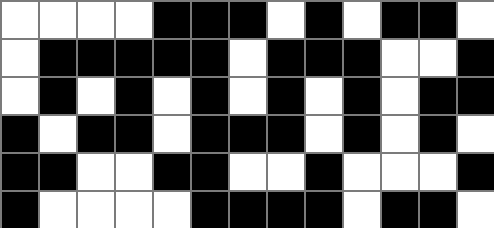[["white", "white", "white", "white", "black", "black", "black", "white", "black", "white", "black", "black", "white"], ["white", "black", "black", "black", "black", "black", "white", "black", "black", "black", "white", "white", "black"], ["white", "black", "white", "black", "white", "black", "white", "black", "white", "black", "white", "black", "black"], ["black", "white", "black", "black", "white", "black", "black", "black", "white", "black", "white", "black", "white"], ["black", "black", "white", "white", "black", "black", "white", "white", "black", "white", "white", "white", "black"], ["black", "white", "white", "white", "white", "black", "black", "black", "black", "white", "black", "black", "white"]]